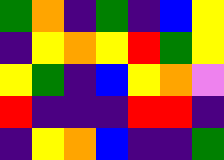[["green", "orange", "indigo", "green", "indigo", "blue", "yellow"], ["indigo", "yellow", "orange", "yellow", "red", "green", "yellow"], ["yellow", "green", "indigo", "blue", "yellow", "orange", "violet"], ["red", "indigo", "indigo", "indigo", "red", "red", "indigo"], ["indigo", "yellow", "orange", "blue", "indigo", "indigo", "green"]]